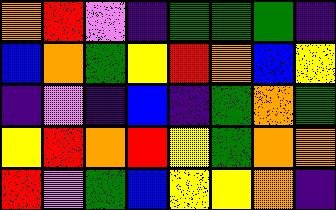[["orange", "red", "violet", "indigo", "green", "green", "green", "indigo"], ["blue", "orange", "green", "yellow", "red", "orange", "blue", "yellow"], ["indigo", "violet", "indigo", "blue", "indigo", "green", "orange", "green"], ["yellow", "red", "orange", "red", "yellow", "green", "orange", "orange"], ["red", "violet", "green", "blue", "yellow", "yellow", "orange", "indigo"]]